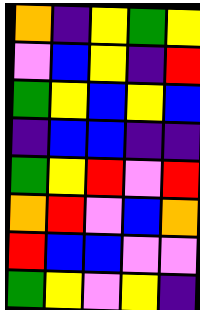[["orange", "indigo", "yellow", "green", "yellow"], ["violet", "blue", "yellow", "indigo", "red"], ["green", "yellow", "blue", "yellow", "blue"], ["indigo", "blue", "blue", "indigo", "indigo"], ["green", "yellow", "red", "violet", "red"], ["orange", "red", "violet", "blue", "orange"], ["red", "blue", "blue", "violet", "violet"], ["green", "yellow", "violet", "yellow", "indigo"]]